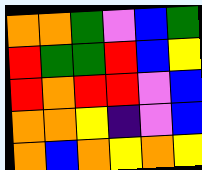[["orange", "orange", "green", "violet", "blue", "green"], ["red", "green", "green", "red", "blue", "yellow"], ["red", "orange", "red", "red", "violet", "blue"], ["orange", "orange", "yellow", "indigo", "violet", "blue"], ["orange", "blue", "orange", "yellow", "orange", "yellow"]]